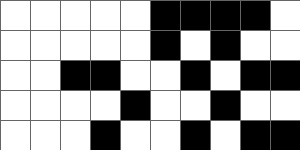[["white", "white", "white", "white", "white", "black", "black", "black", "black", "white"], ["white", "white", "white", "white", "white", "black", "white", "black", "white", "white"], ["white", "white", "black", "black", "white", "white", "black", "white", "black", "black"], ["white", "white", "white", "white", "black", "white", "white", "black", "white", "white"], ["white", "white", "white", "black", "white", "white", "black", "white", "black", "black"]]